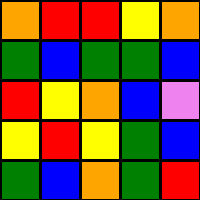[["orange", "red", "red", "yellow", "orange"], ["green", "blue", "green", "green", "blue"], ["red", "yellow", "orange", "blue", "violet"], ["yellow", "red", "yellow", "green", "blue"], ["green", "blue", "orange", "green", "red"]]